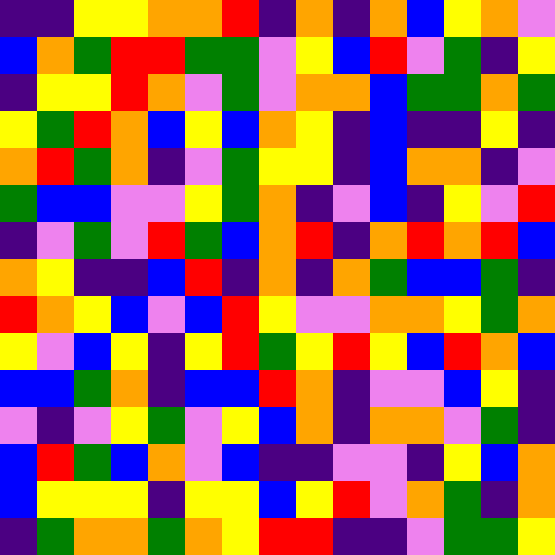[["indigo", "indigo", "yellow", "yellow", "orange", "orange", "red", "indigo", "orange", "indigo", "orange", "blue", "yellow", "orange", "violet"], ["blue", "orange", "green", "red", "red", "green", "green", "violet", "yellow", "blue", "red", "violet", "green", "indigo", "yellow"], ["indigo", "yellow", "yellow", "red", "orange", "violet", "green", "violet", "orange", "orange", "blue", "green", "green", "orange", "green"], ["yellow", "green", "red", "orange", "blue", "yellow", "blue", "orange", "yellow", "indigo", "blue", "indigo", "indigo", "yellow", "indigo"], ["orange", "red", "green", "orange", "indigo", "violet", "green", "yellow", "yellow", "indigo", "blue", "orange", "orange", "indigo", "violet"], ["green", "blue", "blue", "violet", "violet", "yellow", "green", "orange", "indigo", "violet", "blue", "indigo", "yellow", "violet", "red"], ["indigo", "violet", "green", "violet", "red", "green", "blue", "orange", "red", "indigo", "orange", "red", "orange", "red", "blue"], ["orange", "yellow", "indigo", "indigo", "blue", "red", "indigo", "orange", "indigo", "orange", "green", "blue", "blue", "green", "indigo"], ["red", "orange", "yellow", "blue", "violet", "blue", "red", "yellow", "violet", "violet", "orange", "orange", "yellow", "green", "orange"], ["yellow", "violet", "blue", "yellow", "indigo", "yellow", "red", "green", "yellow", "red", "yellow", "blue", "red", "orange", "blue"], ["blue", "blue", "green", "orange", "indigo", "blue", "blue", "red", "orange", "indigo", "violet", "violet", "blue", "yellow", "indigo"], ["violet", "indigo", "violet", "yellow", "green", "violet", "yellow", "blue", "orange", "indigo", "orange", "orange", "violet", "green", "indigo"], ["blue", "red", "green", "blue", "orange", "violet", "blue", "indigo", "indigo", "violet", "violet", "indigo", "yellow", "blue", "orange"], ["blue", "yellow", "yellow", "yellow", "indigo", "yellow", "yellow", "blue", "yellow", "red", "violet", "orange", "green", "indigo", "orange"], ["indigo", "green", "orange", "orange", "green", "orange", "yellow", "red", "red", "indigo", "indigo", "violet", "green", "green", "yellow"]]